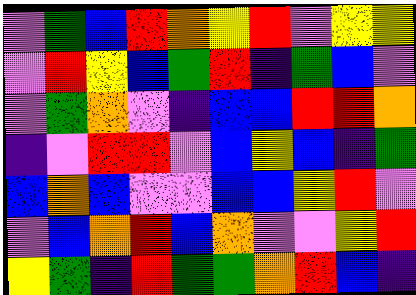[["violet", "green", "blue", "red", "orange", "yellow", "red", "violet", "yellow", "yellow"], ["violet", "red", "yellow", "blue", "green", "red", "indigo", "green", "blue", "violet"], ["violet", "green", "orange", "violet", "indigo", "blue", "blue", "red", "red", "orange"], ["indigo", "violet", "red", "red", "violet", "blue", "yellow", "blue", "indigo", "green"], ["blue", "orange", "blue", "violet", "violet", "blue", "blue", "yellow", "red", "violet"], ["violet", "blue", "orange", "red", "blue", "orange", "violet", "violet", "yellow", "red"], ["yellow", "green", "indigo", "red", "green", "green", "orange", "red", "blue", "indigo"]]